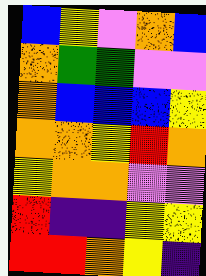[["blue", "yellow", "violet", "orange", "blue"], ["orange", "green", "green", "violet", "violet"], ["orange", "blue", "blue", "blue", "yellow"], ["orange", "orange", "yellow", "red", "orange"], ["yellow", "orange", "orange", "violet", "violet"], ["red", "indigo", "indigo", "yellow", "yellow"], ["red", "red", "orange", "yellow", "indigo"]]